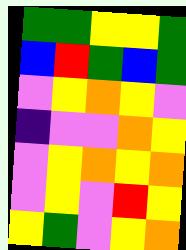[["green", "green", "yellow", "yellow", "green"], ["blue", "red", "green", "blue", "green"], ["violet", "yellow", "orange", "yellow", "violet"], ["indigo", "violet", "violet", "orange", "yellow"], ["violet", "yellow", "orange", "yellow", "orange"], ["violet", "yellow", "violet", "red", "yellow"], ["yellow", "green", "violet", "yellow", "orange"]]